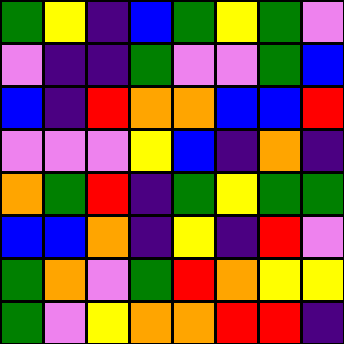[["green", "yellow", "indigo", "blue", "green", "yellow", "green", "violet"], ["violet", "indigo", "indigo", "green", "violet", "violet", "green", "blue"], ["blue", "indigo", "red", "orange", "orange", "blue", "blue", "red"], ["violet", "violet", "violet", "yellow", "blue", "indigo", "orange", "indigo"], ["orange", "green", "red", "indigo", "green", "yellow", "green", "green"], ["blue", "blue", "orange", "indigo", "yellow", "indigo", "red", "violet"], ["green", "orange", "violet", "green", "red", "orange", "yellow", "yellow"], ["green", "violet", "yellow", "orange", "orange", "red", "red", "indigo"]]